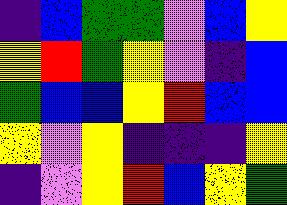[["indigo", "blue", "green", "green", "violet", "blue", "yellow"], ["yellow", "red", "green", "yellow", "violet", "indigo", "blue"], ["green", "blue", "blue", "yellow", "red", "blue", "blue"], ["yellow", "violet", "yellow", "indigo", "indigo", "indigo", "yellow"], ["indigo", "violet", "yellow", "red", "blue", "yellow", "green"]]